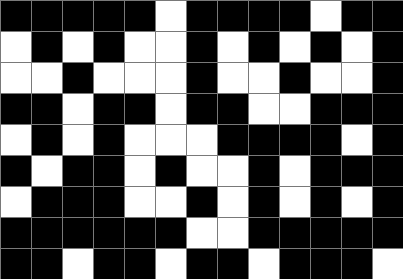[["black", "black", "black", "black", "black", "white", "black", "black", "black", "black", "white", "black", "black"], ["white", "black", "white", "black", "white", "white", "black", "white", "black", "white", "black", "white", "black"], ["white", "white", "black", "white", "white", "white", "black", "white", "white", "black", "white", "white", "black"], ["black", "black", "white", "black", "black", "white", "black", "black", "white", "white", "black", "black", "black"], ["white", "black", "white", "black", "white", "white", "white", "black", "black", "black", "black", "white", "black"], ["black", "white", "black", "black", "white", "black", "white", "white", "black", "white", "black", "black", "black"], ["white", "black", "black", "black", "white", "white", "black", "white", "black", "white", "black", "white", "black"], ["black", "black", "black", "black", "black", "black", "white", "white", "black", "black", "black", "black", "black"], ["black", "black", "white", "black", "black", "white", "black", "black", "white", "black", "black", "black", "white"]]